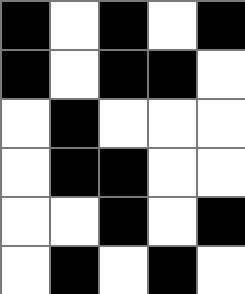[["black", "white", "black", "white", "black"], ["black", "white", "black", "black", "white"], ["white", "black", "white", "white", "white"], ["white", "black", "black", "white", "white"], ["white", "white", "black", "white", "black"], ["white", "black", "white", "black", "white"]]